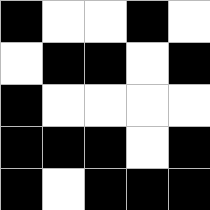[["black", "white", "white", "black", "white"], ["white", "black", "black", "white", "black"], ["black", "white", "white", "white", "white"], ["black", "black", "black", "white", "black"], ["black", "white", "black", "black", "black"]]